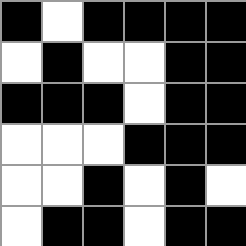[["black", "white", "black", "black", "black", "black"], ["white", "black", "white", "white", "black", "black"], ["black", "black", "black", "white", "black", "black"], ["white", "white", "white", "black", "black", "black"], ["white", "white", "black", "white", "black", "white"], ["white", "black", "black", "white", "black", "black"]]